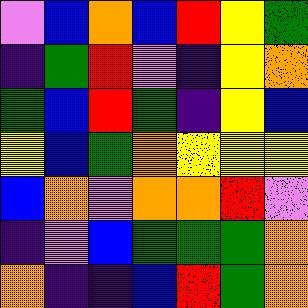[["violet", "blue", "orange", "blue", "red", "yellow", "green"], ["indigo", "green", "red", "violet", "indigo", "yellow", "orange"], ["green", "blue", "red", "green", "indigo", "yellow", "blue"], ["yellow", "blue", "green", "orange", "yellow", "yellow", "yellow"], ["blue", "orange", "violet", "orange", "orange", "red", "violet"], ["indigo", "violet", "blue", "green", "green", "green", "orange"], ["orange", "indigo", "indigo", "blue", "red", "green", "orange"]]